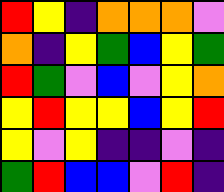[["red", "yellow", "indigo", "orange", "orange", "orange", "violet"], ["orange", "indigo", "yellow", "green", "blue", "yellow", "green"], ["red", "green", "violet", "blue", "violet", "yellow", "orange"], ["yellow", "red", "yellow", "yellow", "blue", "yellow", "red"], ["yellow", "violet", "yellow", "indigo", "indigo", "violet", "indigo"], ["green", "red", "blue", "blue", "violet", "red", "indigo"]]